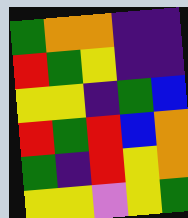[["green", "orange", "orange", "indigo", "indigo"], ["red", "green", "yellow", "indigo", "indigo"], ["yellow", "yellow", "indigo", "green", "blue"], ["red", "green", "red", "blue", "orange"], ["green", "indigo", "red", "yellow", "orange"], ["yellow", "yellow", "violet", "yellow", "green"]]